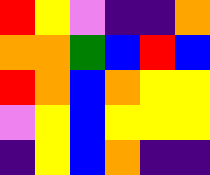[["red", "yellow", "violet", "indigo", "indigo", "orange"], ["orange", "orange", "green", "blue", "red", "blue"], ["red", "orange", "blue", "orange", "yellow", "yellow"], ["violet", "yellow", "blue", "yellow", "yellow", "yellow"], ["indigo", "yellow", "blue", "orange", "indigo", "indigo"]]